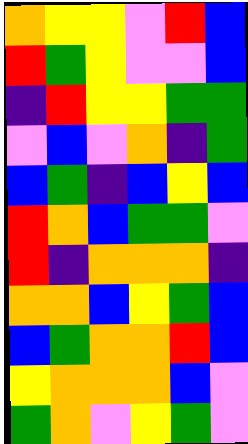[["orange", "yellow", "yellow", "violet", "red", "blue"], ["red", "green", "yellow", "violet", "violet", "blue"], ["indigo", "red", "yellow", "yellow", "green", "green"], ["violet", "blue", "violet", "orange", "indigo", "green"], ["blue", "green", "indigo", "blue", "yellow", "blue"], ["red", "orange", "blue", "green", "green", "violet"], ["red", "indigo", "orange", "orange", "orange", "indigo"], ["orange", "orange", "blue", "yellow", "green", "blue"], ["blue", "green", "orange", "orange", "red", "blue"], ["yellow", "orange", "orange", "orange", "blue", "violet"], ["green", "orange", "violet", "yellow", "green", "violet"]]